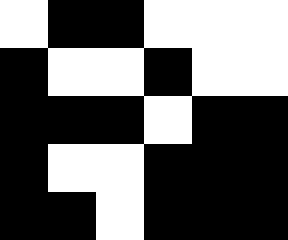[["white", "black", "black", "white", "white", "white"], ["black", "white", "white", "black", "white", "white"], ["black", "black", "black", "white", "black", "black"], ["black", "white", "white", "black", "black", "black"], ["black", "black", "white", "black", "black", "black"]]